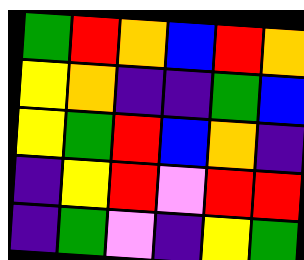[["green", "red", "orange", "blue", "red", "orange"], ["yellow", "orange", "indigo", "indigo", "green", "blue"], ["yellow", "green", "red", "blue", "orange", "indigo"], ["indigo", "yellow", "red", "violet", "red", "red"], ["indigo", "green", "violet", "indigo", "yellow", "green"]]